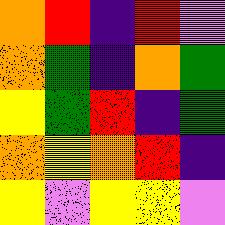[["orange", "red", "indigo", "red", "violet"], ["orange", "green", "indigo", "orange", "green"], ["yellow", "green", "red", "indigo", "green"], ["orange", "yellow", "orange", "red", "indigo"], ["yellow", "violet", "yellow", "yellow", "violet"]]